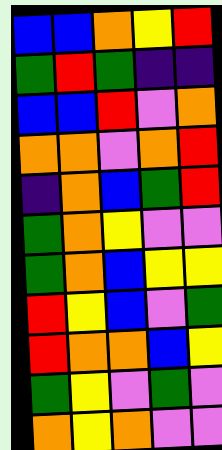[["blue", "blue", "orange", "yellow", "red"], ["green", "red", "green", "indigo", "indigo"], ["blue", "blue", "red", "violet", "orange"], ["orange", "orange", "violet", "orange", "red"], ["indigo", "orange", "blue", "green", "red"], ["green", "orange", "yellow", "violet", "violet"], ["green", "orange", "blue", "yellow", "yellow"], ["red", "yellow", "blue", "violet", "green"], ["red", "orange", "orange", "blue", "yellow"], ["green", "yellow", "violet", "green", "violet"], ["orange", "yellow", "orange", "violet", "violet"]]